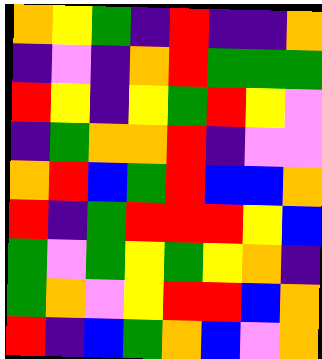[["orange", "yellow", "green", "indigo", "red", "indigo", "indigo", "orange"], ["indigo", "violet", "indigo", "orange", "red", "green", "green", "green"], ["red", "yellow", "indigo", "yellow", "green", "red", "yellow", "violet"], ["indigo", "green", "orange", "orange", "red", "indigo", "violet", "violet"], ["orange", "red", "blue", "green", "red", "blue", "blue", "orange"], ["red", "indigo", "green", "red", "red", "red", "yellow", "blue"], ["green", "violet", "green", "yellow", "green", "yellow", "orange", "indigo"], ["green", "orange", "violet", "yellow", "red", "red", "blue", "orange"], ["red", "indigo", "blue", "green", "orange", "blue", "violet", "orange"]]